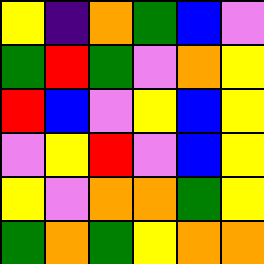[["yellow", "indigo", "orange", "green", "blue", "violet"], ["green", "red", "green", "violet", "orange", "yellow"], ["red", "blue", "violet", "yellow", "blue", "yellow"], ["violet", "yellow", "red", "violet", "blue", "yellow"], ["yellow", "violet", "orange", "orange", "green", "yellow"], ["green", "orange", "green", "yellow", "orange", "orange"]]